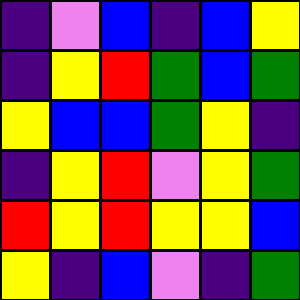[["indigo", "violet", "blue", "indigo", "blue", "yellow"], ["indigo", "yellow", "red", "green", "blue", "green"], ["yellow", "blue", "blue", "green", "yellow", "indigo"], ["indigo", "yellow", "red", "violet", "yellow", "green"], ["red", "yellow", "red", "yellow", "yellow", "blue"], ["yellow", "indigo", "blue", "violet", "indigo", "green"]]